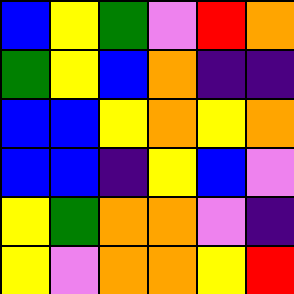[["blue", "yellow", "green", "violet", "red", "orange"], ["green", "yellow", "blue", "orange", "indigo", "indigo"], ["blue", "blue", "yellow", "orange", "yellow", "orange"], ["blue", "blue", "indigo", "yellow", "blue", "violet"], ["yellow", "green", "orange", "orange", "violet", "indigo"], ["yellow", "violet", "orange", "orange", "yellow", "red"]]